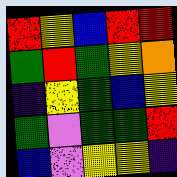[["red", "yellow", "blue", "red", "red"], ["green", "red", "green", "yellow", "orange"], ["indigo", "yellow", "green", "blue", "yellow"], ["green", "violet", "green", "green", "red"], ["blue", "violet", "yellow", "yellow", "indigo"]]